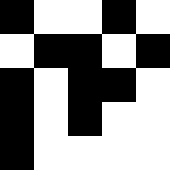[["black", "white", "white", "black", "white"], ["white", "black", "black", "white", "black"], ["black", "white", "black", "black", "white"], ["black", "white", "black", "white", "white"], ["black", "white", "white", "white", "white"]]